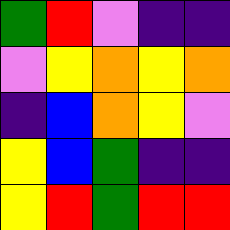[["green", "red", "violet", "indigo", "indigo"], ["violet", "yellow", "orange", "yellow", "orange"], ["indigo", "blue", "orange", "yellow", "violet"], ["yellow", "blue", "green", "indigo", "indigo"], ["yellow", "red", "green", "red", "red"]]